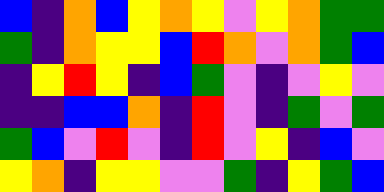[["blue", "indigo", "orange", "blue", "yellow", "orange", "yellow", "violet", "yellow", "orange", "green", "green"], ["green", "indigo", "orange", "yellow", "yellow", "blue", "red", "orange", "violet", "orange", "green", "blue"], ["indigo", "yellow", "red", "yellow", "indigo", "blue", "green", "violet", "indigo", "violet", "yellow", "violet"], ["indigo", "indigo", "blue", "blue", "orange", "indigo", "red", "violet", "indigo", "green", "violet", "green"], ["green", "blue", "violet", "red", "violet", "indigo", "red", "violet", "yellow", "indigo", "blue", "violet"], ["yellow", "orange", "indigo", "yellow", "yellow", "violet", "violet", "green", "indigo", "yellow", "green", "blue"]]